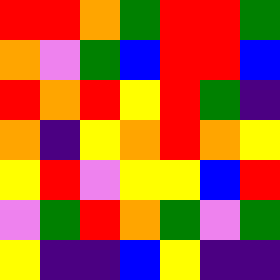[["red", "red", "orange", "green", "red", "red", "green"], ["orange", "violet", "green", "blue", "red", "red", "blue"], ["red", "orange", "red", "yellow", "red", "green", "indigo"], ["orange", "indigo", "yellow", "orange", "red", "orange", "yellow"], ["yellow", "red", "violet", "yellow", "yellow", "blue", "red"], ["violet", "green", "red", "orange", "green", "violet", "green"], ["yellow", "indigo", "indigo", "blue", "yellow", "indigo", "indigo"]]